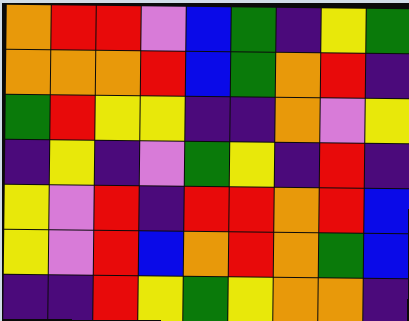[["orange", "red", "red", "violet", "blue", "green", "indigo", "yellow", "green"], ["orange", "orange", "orange", "red", "blue", "green", "orange", "red", "indigo"], ["green", "red", "yellow", "yellow", "indigo", "indigo", "orange", "violet", "yellow"], ["indigo", "yellow", "indigo", "violet", "green", "yellow", "indigo", "red", "indigo"], ["yellow", "violet", "red", "indigo", "red", "red", "orange", "red", "blue"], ["yellow", "violet", "red", "blue", "orange", "red", "orange", "green", "blue"], ["indigo", "indigo", "red", "yellow", "green", "yellow", "orange", "orange", "indigo"]]